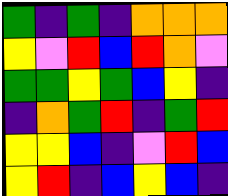[["green", "indigo", "green", "indigo", "orange", "orange", "orange"], ["yellow", "violet", "red", "blue", "red", "orange", "violet"], ["green", "green", "yellow", "green", "blue", "yellow", "indigo"], ["indigo", "orange", "green", "red", "indigo", "green", "red"], ["yellow", "yellow", "blue", "indigo", "violet", "red", "blue"], ["yellow", "red", "indigo", "blue", "yellow", "blue", "indigo"]]